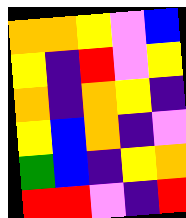[["orange", "orange", "yellow", "violet", "blue"], ["yellow", "indigo", "red", "violet", "yellow"], ["orange", "indigo", "orange", "yellow", "indigo"], ["yellow", "blue", "orange", "indigo", "violet"], ["green", "blue", "indigo", "yellow", "orange"], ["red", "red", "violet", "indigo", "red"]]